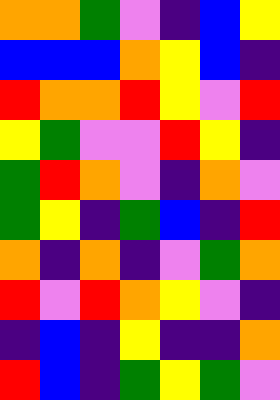[["orange", "orange", "green", "violet", "indigo", "blue", "yellow"], ["blue", "blue", "blue", "orange", "yellow", "blue", "indigo"], ["red", "orange", "orange", "red", "yellow", "violet", "red"], ["yellow", "green", "violet", "violet", "red", "yellow", "indigo"], ["green", "red", "orange", "violet", "indigo", "orange", "violet"], ["green", "yellow", "indigo", "green", "blue", "indigo", "red"], ["orange", "indigo", "orange", "indigo", "violet", "green", "orange"], ["red", "violet", "red", "orange", "yellow", "violet", "indigo"], ["indigo", "blue", "indigo", "yellow", "indigo", "indigo", "orange"], ["red", "blue", "indigo", "green", "yellow", "green", "violet"]]